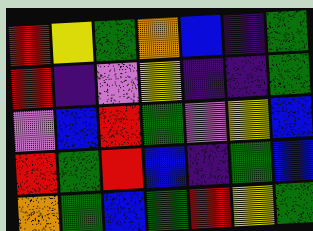[["red", "yellow", "green", "orange", "blue", "indigo", "green"], ["red", "indigo", "violet", "yellow", "indigo", "indigo", "green"], ["violet", "blue", "red", "green", "violet", "yellow", "blue"], ["red", "green", "red", "blue", "indigo", "green", "blue"], ["orange", "green", "blue", "green", "red", "yellow", "green"]]